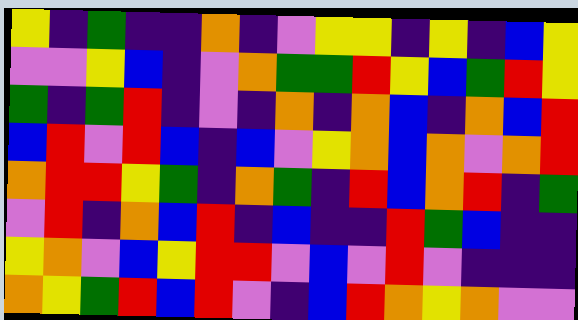[["yellow", "indigo", "green", "indigo", "indigo", "orange", "indigo", "violet", "yellow", "yellow", "indigo", "yellow", "indigo", "blue", "yellow"], ["violet", "violet", "yellow", "blue", "indigo", "violet", "orange", "green", "green", "red", "yellow", "blue", "green", "red", "yellow"], ["green", "indigo", "green", "red", "indigo", "violet", "indigo", "orange", "indigo", "orange", "blue", "indigo", "orange", "blue", "red"], ["blue", "red", "violet", "red", "blue", "indigo", "blue", "violet", "yellow", "orange", "blue", "orange", "violet", "orange", "red"], ["orange", "red", "red", "yellow", "green", "indigo", "orange", "green", "indigo", "red", "blue", "orange", "red", "indigo", "green"], ["violet", "red", "indigo", "orange", "blue", "red", "indigo", "blue", "indigo", "indigo", "red", "green", "blue", "indigo", "indigo"], ["yellow", "orange", "violet", "blue", "yellow", "red", "red", "violet", "blue", "violet", "red", "violet", "indigo", "indigo", "indigo"], ["orange", "yellow", "green", "red", "blue", "red", "violet", "indigo", "blue", "red", "orange", "yellow", "orange", "violet", "violet"]]